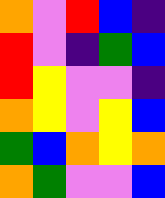[["orange", "violet", "red", "blue", "indigo"], ["red", "violet", "indigo", "green", "blue"], ["red", "yellow", "violet", "violet", "indigo"], ["orange", "yellow", "violet", "yellow", "blue"], ["green", "blue", "orange", "yellow", "orange"], ["orange", "green", "violet", "violet", "blue"]]